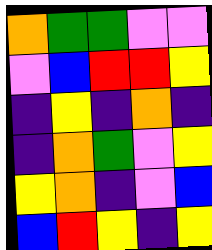[["orange", "green", "green", "violet", "violet"], ["violet", "blue", "red", "red", "yellow"], ["indigo", "yellow", "indigo", "orange", "indigo"], ["indigo", "orange", "green", "violet", "yellow"], ["yellow", "orange", "indigo", "violet", "blue"], ["blue", "red", "yellow", "indigo", "yellow"]]